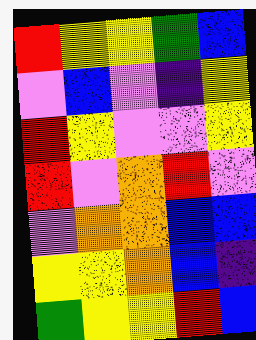[["red", "yellow", "yellow", "green", "blue"], ["violet", "blue", "violet", "indigo", "yellow"], ["red", "yellow", "violet", "violet", "yellow"], ["red", "violet", "orange", "red", "violet"], ["violet", "orange", "orange", "blue", "blue"], ["yellow", "yellow", "orange", "blue", "indigo"], ["green", "yellow", "yellow", "red", "blue"]]